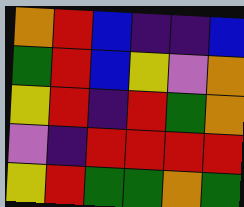[["orange", "red", "blue", "indigo", "indigo", "blue"], ["green", "red", "blue", "yellow", "violet", "orange"], ["yellow", "red", "indigo", "red", "green", "orange"], ["violet", "indigo", "red", "red", "red", "red"], ["yellow", "red", "green", "green", "orange", "green"]]